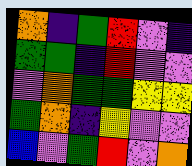[["orange", "indigo", "green", "red", "violet", "indigo"], ["green", "green", "indigo", "red", "violet", "violet"], ["violet", "orange", "green", "green", "yellow", "yellow"], ["green", "orange", "indigo", "yellow", "violet", "violet"], ["blue", "violet", "green", "red", "violet", "orange"]]